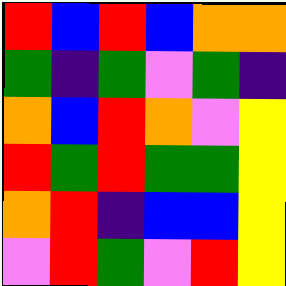[["red", "blue", "red", "blue", "orange", "orange"], ["green", "indigo", "green", "violet", "green", "indigo"], ["orange", "blue", "red", "orange", "violet", "yellow"], ["red", "green", "red", "green", "green", "yellow"], ["orange", "red", "indigo", "blue", "blue", "yellow"], ["violet", "red", "green", "violet", "red", "yellow"]]